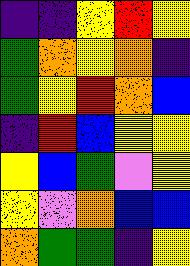[["indigo", "indigo", "yellow", "red", "yellow"], ["green", "orange", "yellow", "orange", "indigo"], ["green", "yellow", "red", "orange", "blue"], ["indigo", "red", "blue", "yellow", "yellow"], ["yellow", "blue", "green", "violet", "yellow"], ["yellow", "violet", "orange", "blue", "blue"], ["orange", "green", "green", "indigo", "yellow"]]